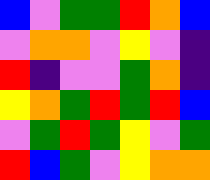[["blue", "violet", "green", "green", "red", "orange", "blue"], ["violet", "orange", "orange", "violet", "yellow", "violet", "indigo"], ["red", "indigo", "violet", "violet", "green", "orange", "indigo"], ["yellow", "orange", "green", "red", "green", "red", "blue"], ["violet", "green", "red", "green", "yellow", "violet", "green"], ["red", "blue", "green", "violet", "yellow", "orange", "orange"]]